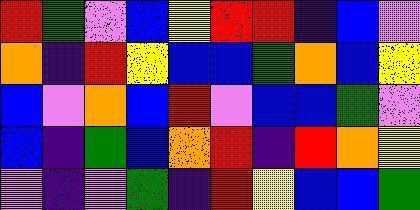[["red", "green", "violet", "blue", "yellow", "red", "red", "indigo", "blue", "violet"], ["orange", "indigo", "red", "yellow", "blue", "blue", "green", "orange", "blue", "yellow"], ["blue", "violet", "orange", "blue", "red", "violet", "blue", "blue", "green", "violet"], ["blue", "indigo", "green", "blue", "orange", "red", "indigo", "red", "orange", "yellow"], ["violet", "indigo", "violet", "green", "indigo", "red", "yellow", "blue", "blue", "green"]]